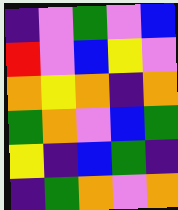[["indigo", "violet", "green", "violet", "blue"], ["red", "violet", "blue", "yellow", "violet"], ["orange", "yellow", "orange", "indigo", "orange"], ["green", "orange", "violet", "blue", "green"], ["yellow", "indigo", "blue", "green", "indigo"], ["indigo", "green", "orange", "violet", "orange"]]